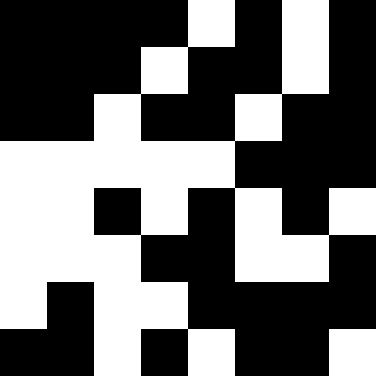[["black", "black", "black", "black", "white", "black", "white", "black"], ["black", "black", "black", "white", "black", "black", "white", "black"], ["black", "black", "white", "black", "black", "white", "black", "black"], ["white", "white", "white", "white", "white", "black", "black", "black"], ["white", "white", "black", "white", "black", "white", "black", "white"], ["white", "white", "white", "black", "black", "white", "white", "black"], ["white", "black", "white", "white", "black", "black", "black", "black"], ["black", "black", "white", "black", "white", "black", "black", "white"]]